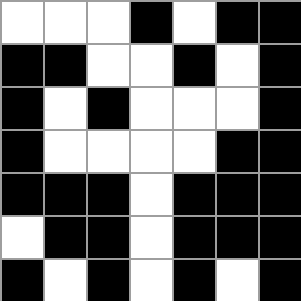[["white", "white", "white", "black", "white", "black", "black"], ["black", "black", "white", "white", "black", "white", "black"], ["black", "white", "black", "white", "white", "white", "black"], ["black", "white", "white", "white", "white", "black", "black"], ["black", "black", "black", "white", "black", "black", "black"], ["white", "black", "black", "white", "black", "black", "black"], ["black", "white", "black", "white", "black", "white", "black"]]